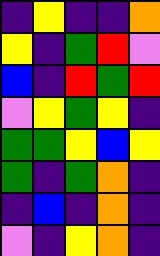[["indigo", "yellow", "indigo", "indigo", "orange"], ["yellow", "indigo", "green", "red", "violet"], ["blue", "indigo", "red", "green", "red"], ["violet", "yellow", "green", "yellow", "indigo"], ["green", "green", "yellow", "blue", "yellow"], ["green", "indigo", "green", "orange", "indigo"], ["indigo", "blue", "indigo", "orange", "indigo"], ["violet", "indigo", "yellow", "orange", "indigo"]]